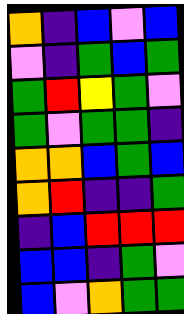[["orange", "indigo", "blue", "violet", "blue"], ["violet", "indigo", "green", "blue", "green"], ["green", "red", "yellow", "green", "violet"], ["green", "violet", "green", "green", "indigo"], ["orange", "orange", "blue", "green", "blue"], ["orange", "red", "indigo", "indigo", "green"], ["indigo", "blue", "red", "red", "red"], ["blue", "blue", "indigo", "green", "violet"], ["blue", "violet", "orange", "green", "green"]]